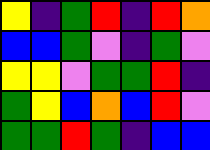[["yellow", "indigo", "green", "red", "indigo", "red", "orange"], ["blue", "blue", "green", "violet", "indigo", "green", "violet"], ["yellow", "yellow", "violet", "green", "green", "red", "indigo"], ["green", "yellow", "blue", "orange", "blue", "red", "violet"], ["green", "green", "red", "green", "indigo", "blue", "blue"]]